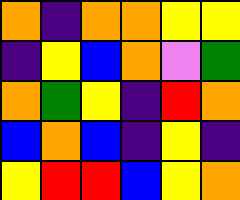[["orange", "indigo", "orange", "orange", "yellow", "yellow"], ["indigo", "yellow", "blue", "orange", "violet", "green"], ["orange", "green", "yellow", "indigo", "red", "orange"], ["blue", "orange", "blue", "indigo", "yellow", "indigo"], ["yellow", "red", "red", "blue", "yellow", "orange"]]